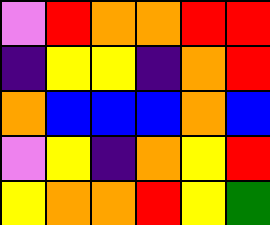[["violet", "red", "orange", "orange", "red", "red"], ["indigo", "yellow", "yellow", "indigo", "orange", "red"], ["orange", "blue", "blue", "blue", "orange", "blue"], ["violet", "yellow", "indigo", "orange", "yellow", "red"], ["yellow", "orange", "orange", "red", "yellow", "green"]]